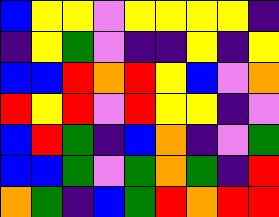[["blue", "yellow", "yellow", "violet", "yellow", "yellow", "yellow", "yellow", "indigo"], ["indigo", "yellow", "green", "violet", "indigo", "indigo", "yellow", "indigo", "yellow"], ["blue", "blue", "red", "orange", "red", "yellow", "blue", "violet", "orange"], ["red", "yellow", "red", "violet", "red", "yellow", "yellow", "indigo", "violet"], ["blue", "red", "green", "indigo", "blue", "orange", "indigo", "violet", "green"], ["blue", "blue", "green", "violet", "green", "orange", "green", "indigo", "red"], ["orange", "green", "indigo", "blue", "green", "red", "orange", "red", "red"]]